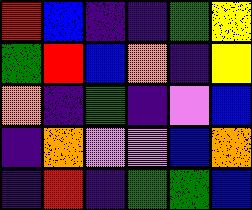[["red", "blue", "indigo", "indigo", "green", "yellow"], ["green", "red", "blue", "orange", "indigo", "yellow"], ["orange", "indigo", "green", "indigo", "violet", "blue"], ["indigo", "orange", "violet", "violet", "blue", "orange"], ["indigo", "red", "indigo", "green", "green", "blue"]]